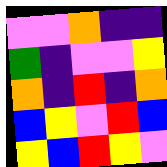[["violet", "violet", "orange", "indigo", "indigo"], ["green", "indigo", "violet", "violet", "yellow"], ["orange", "indigo", "red", "indigo", "orange"], ["blue", "yellow", "violet", "red", "blue"], ["yellow", "blue", "red", "yellow", "violet"]]